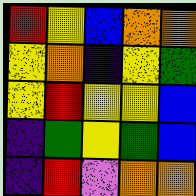[["red", "yellow", "blue", "orange", "orange"], ["yellow", "orange", "indigo", "yellow", "green"], ["yellow", "red", "yellow", "yellow", "blue"], ["indigo", "green", "yellow", "green", "blue"], ["indigo", "red", "violet", "orange", "orange"]]